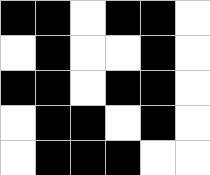[["black", "black", "white", "black", "black", "white"], ["white", "black", "white", "white", "black", "white"], ["black", "black", "white", "black", "black", "white"], ["white", "black", "black", "white", "black", "white"], ["white", "black", "black", "black", "white", "white"]]